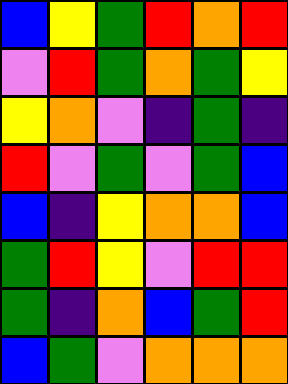[["blue", "yellow", "green", "red", "orange", "red"], ["violet", "red", "green", "orange", "green", "yellow"], ["yellow", "orange", "violet", "indigo", "green", "indigo"], ["red", "violet", "green", "violet", "green", "blue"], ["blue", "indigo", "yellow", "orange", "orange", "blue"], ["green", "red", "yellow", "violet", "red", "red"], ["green", "indigo", "orange", "blue", "green", "red"], ["blue", "green", "violet", "orange", "orange", "orange"]]